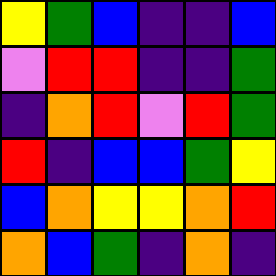[["yellow", "green", "blue", "indigo", "indigo", "blue"], ["violet", "red", "red", "indigo", "indigo", "green"], ["indigo", "orange", "red", "violet", "red", "green"], ["red", "indigo", "blue", "blue", "green", "yellow"], ["blue", "orange", "yellow", "yellow", "orange", "red"], ["orange", "blue", "green", "indigo", "orange", "indigo"]]